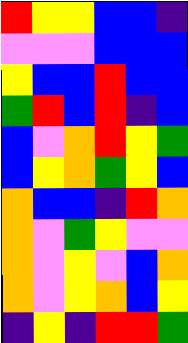[["red", "yellow", "yellow", "blue", "blue", "indigo"], ["violet", "violet", "violet", "blue", "blue", "blue"], ["yellow", "blue", "blue", "red", "blue", "blue"], ["green", "red", "blue", "red", "indigo", "blue"], ["blue", "violet", "orange", "red", "yellow", "green"], ["blue", "yellow", "orange", "green", "yellow", "blue"], ["orange", "blue", "blue", "indigo", "red", "orange"], ["orange", "violet", "green", "yellow", "violet", "violet"], ["orange", "violet", "yellow", "violet", "blue", "orange"], ["orange", "violet", "yellow", "orange", "blue", "yellow"], ["indigo", "yellow", "indigo", "red", "red", "green"]]